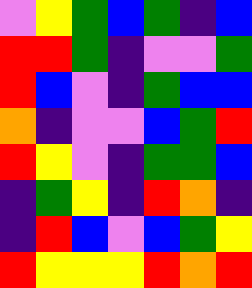[["violet", "yellow", "green", "blue", "green", "indigo", "blue"], ["red", "red", "green", "indigo", "violet", "violet", "green"], ["red", "blue", "violet", "indigo", "green", "blue", "blue"], ["orange", "indigo", "violet", "violet", "blue", "green", "red"], ["red", "yellow", "violet", "indigo", "green", "green", "blue"], ["indigo", "green", "yellow", "indigo", "red", "orange", "indigo"], ["indigo", "red", "blue", "violet", "blue", "green", "yellow"], ["red", "yellow", "yellow", "yellow", "red", "orange", "red"]]